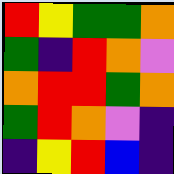[["red", "yellow", "green", "green", "orange"], ["green", "indigo", "red", "orange", "violet"], ["orange", "red", "red", "green", "orange"], ["green", "red", "orange", "violet", "indigo"], ["indigo", "yellow", "red", "blue", "indigo"]]